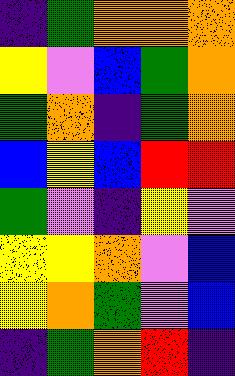[["indigo", "green", "orange", "orange", "orange"], ["yellow", "violet", "blue", "green", "orange"], ["green", "orange", "indigo", "green", "orange"], ["blue", "yellow", "blue", "red", "red"], ["green", "violet", "indigo", "yellow", "violet"], ["yellow", "yellow", "orange", "violet", "blue"], ["yellow", "orange", "green", "violet", "blue"], ["indigo", "green", "orange", "red", "indigo"]]